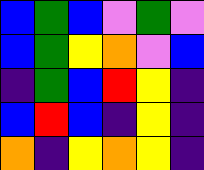[["blue", "green", "blue", "violet", "green", "violet"], ["blue", "green", "yellow", "orange", "violet", "blue"], ["indigo", "green", "blue", "red", "yellow", "indigo"], ["blue", "red", "blue", "indigo", "yellow", "indigo"], ["orange", "indigo", "yellow", "orange", "yellow", "indigo"]]